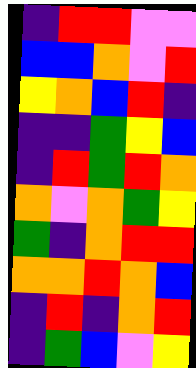[["indigo", "red", "red", "violet", "violet"], ["blue", "blue", "orange", "violet", "red"], ["yellow", "orange", "blue", "red", "indigo"], ["indigo", "indigo", "green", "yellow", "blue"], ["indigo", "red", "green", "red", "orange"], ["orange", "violet", "orange", "green", "yellow"], ["green", "indigo", "orange", "red", "red"], ["orange", "orange", "red", "orange", "blue"], ["indigo", "red", "indigo", "orange", "red"], ["indigo", "green", "blue", "violet", "yellow"]]